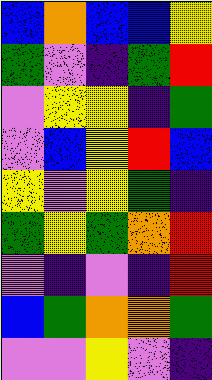[["blue", "orange", "blue", "blue", "yellow"], ["green", "violet", "indigo", "green", "red"], ["violet", "yellow", "yellow", "indigo", "green"], ["violet", "blue", "yellow", "red", "blue"], ["yellow", "violet", "yellow", "green", "indigo"], ["green", "yellow", "green", "orange", "red"], ["violet", "indigo", "violet", "indigo", "red"], ["blue", "green", "orange", "orange", "green"], ["violet", "violet", "yellow", "violet", "indigo"]]